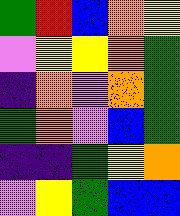[["green", "red", "blue", "orange", "yellow"], ["violet", "yellow", "yellow", "orange", "green"], ["indigo", "orange", "violet", "orange", "green"], ["green", "orange", "violet", "blue", "green"], ["indigo", "indigo", "green", "yellow", "orange"], ["violet", "yellow", "green", "blue", "blue"]]